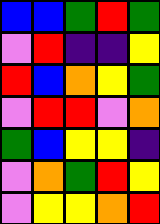[["blue", "blue", "green", "red", "green"], ["violet", "red", "indigo", "indigo", "yellow"], ["red", "blue", "orange", "yellow", "green"], ["violet", "red", "red", "violet", "orange"], ["green", "blue", "yellow", "yellow", "indigo"], ["violet", "orange", "green", "red", "yellow"], ["violet", "yellow", "yellow", "orange", "red"]]